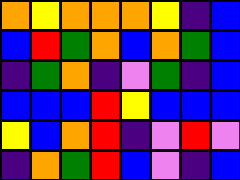[["orange", "yellow", "orange", "orange", "orange", "yellow", "indigo", "blue"], ["blue", "red", "green", "orange", "blue", "orange", "green", "blue"], ["indigo", "green", "orange", "indigo", "violet", "green", "indigo", "blue"], ["blue", "blue", "blue", "red", "yellow", "blue", "blue", "blue"], ["yellow", "blue", "orange", "red", "indigo", "violet", "red", "violet"], ["indigo", "orange", "green", "red", "blue", "violet", "indigo", "blue"]]